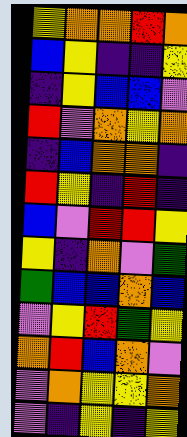[["yellow", "orange", "orange", "red", "orange"], ["blue", "yellow", "indigo", "indigo", "yellow"], ["indigo", "yellow", "blue", "blue", "violet"], ["red", "violet", "orange", "yellow", "orange"], ["indigo", "blue", "orange", "orange", "indigo"], ["red", "yellow", "indigo", "red", "indigo"], ["blue", "violet", "red", "red", "yellow"], ["yellow", "indigo", "orange", "violet", "green"], ["green", "blue", "blue", "orange", "blue"], ["violet", "yellow", "red", "green", "yellow"], ["orange", "red", "blue", "orange", "violet"], ["violet", "orange", "yellow", "yellow", "orange"], ["violet", "indigo", "yellow", "indigo", "yellow"]]